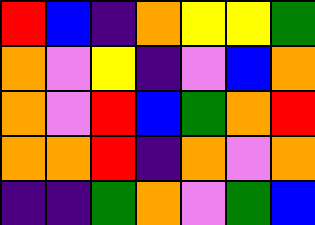[["red", "blue", "indigo", "orange", "yellow", "yellow", "green"], ["orange", "violet", "yellow", "indigo", "violet", "blue", "orange"], ["orange", "violet", "red", "blue", "green", "orange", "red"], ["orange", "orange", "red", "indigo", "orange", "violet", "orange"], ["indigo", "indigo", "green", "orange", "violet", "green", "blue"]]